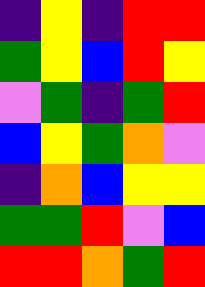[["indigo", "yellow", "indigo", "red", "red"], ["green", "yellow", "blue", "red", "yellow"], ["violet", "green", "indigo", "green", "red"], ["blue", "yellow", "green", "orange", "violet"], ["indigo", "orange", "blue", "yellow", "yellow"], ["green", "green", "red", "violet", "blue"], ["red", "red", "orange", "green", "red"]]